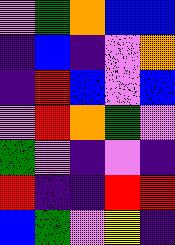[["violet", "green", "orange", "blue", "blue"], ["indigo", "blue", "indigo", "violet", "orange"], ["indigo", "red", "blue", "violet", "blue"], ["violet", "red", "orange", "green", "violet"], ["green", "violet", "indigo", "violet", "indigo"], ["red", "indigo", "indigo", "red", "red"], ["blue", "green", "violet", "yellow", "indigo"]]